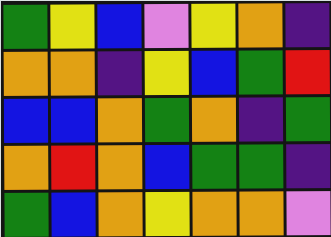[["green", "yellow", "blue", "violet", "yellow", "orange", "indigo"], ["orange", "orange", "indigo", "yellow", "blue", "green", "red"], ["blue", "blue", "orange", "green", "orange", "indigo", "green"], ["orange", "red", "orange", "blue", "green", "green", "indigo"], ["green", "blue", "orange", "yellow", "orange", "orange", "violet"]]